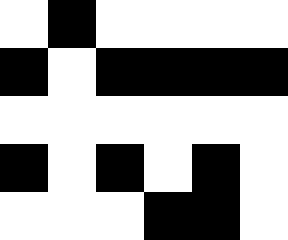[["white", "black", "white", "white", "white", "white"], ["black", "white", "black", "black", "black", "black"], ["white", "white", "white", "white", "white", "white"], ["black", "white", "black", "white", "black", "white"], ["white", "white", "white", "black", "black", "white"]]